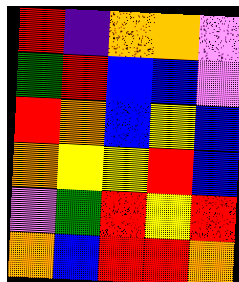[["red", "indigo", "orange", "orange", "violet"], ["green", "red", "blue", "blue", "violet"], ["red", "orange", "blue", "yellow", "blue"], ["orange", "yellow", "yellow", "red", "blue"], ["violet", "green", "red", "yellow", "red"], ["orange", "blue", "red", "red", "orange"]]